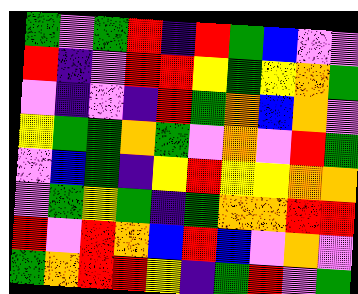[["green", "violet", "green", "red", "indigo", "red", "green", "blue", "violet", "violet"], ["red", "indigo", "violet", "red", "red", "yellow", "green", "yellow", "orange", "green"], ["violet", "indigo", "violet", "indigo", "red", "green", "orange", "blue", "orange", "violet"], ["yellow", "green", "green", "orange", "green", "violet", "orange", "violet", "red", "green"], ["violet", "blue", "green", "indigo", "yellow", "red", "yellow", "yellow", "orange", "orange"], ["violet", "green", "yellow", "green", "indigo", "green", "orange", "orange", "red", "red"], ["red", "violet", "red", "orange", "blue", "red", "blue", "violet", "orange", "violet"], ["green", "orange", "red", "red", "yellow", "indigo", "green", "red", "violet", "green"]]